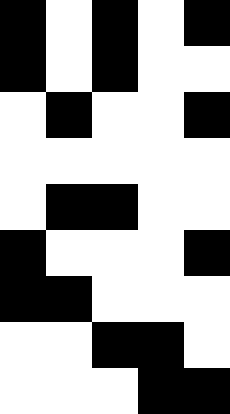[["black", "white", "black", "white", "black"], ["black", "white", "black", "white", "white"], ["white", "black", "white", "white", "black"], ["white", "white", "white", "white", "white"], ["white", "black", "black", "white", "white"], ["black", "white", "white", "white", "black"], ["black", "black", "white", "white", "white"], ["white", "white", "black", "black", "white"], ["white", "white", "white", "black", "black"]]